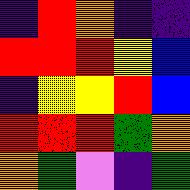[["indigo", "red", "orange", "indigo", "indigo"], ["red", "red", "red", "yellow", "blue"], ["indigo", "yellow", "yellow", "red", "blue"], ["red", "red", "red", "green", "orange"], ["orange", "green", "violet", "indigo", "green"]]